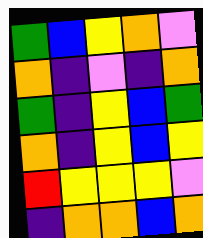[["green", "blue", "yellow", "orange", "violet"], ["orange", "indigo", "violet", "indigo", "orange"], ["green", "indigo", "yellow", "blue", "green"], ["orange", "indigo", "yellow", "blue", "yellow"], ["red", "yellow", "yellow", "yellow", "violet"], ["indigo", "orange", "orange", "blue", "orange"]]